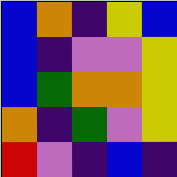[["blue", "orange", "indigo", "yellow", "blue"], ["blue", "indigo", "violet", "violet", "yellow"], ["blue", "green", "orange", "orange", "yellow"], ["orange", "indigo", "green", "violet", "yellow"], ["red", "violet", "indigo", "blue", "indigo"]]